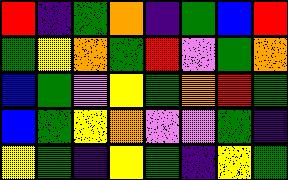[["red", "indigo", "green", "orange", "indigo", "green", "blue", "red"], ["green", "yellow", "orange", "green", "red", "violet", "green", "orange"], ["blue", "green", "violet", "yellow", "green", "orange", "red", "green"], ["blue", "green", "yellow", "orange", "violet", "violet", "green", "indigo"], ["yellow", "green", "indigo", "yellow", "green", "indigo", "yellow", "green"]]